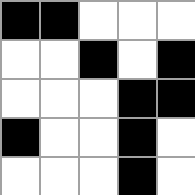[["black", "black", "white", "white", "white"], ["white", "white", "black", "white", "black"], ["white", "white", "white", "black", "black"], ["black", "white", "white", "black", "white"], ["white", "white", "white", "black", "white"]]